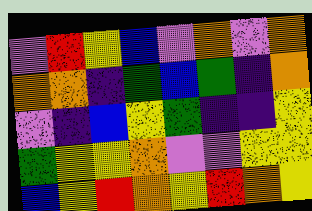[["violet", "red", "yellow", "blue", "violet", "orange", "violet", "orange"], ["orange", "orange", "indigo", "green", "blue", "green", "indigo", "orange"], ["violet", "indigo", "blue", "yellow", "green", "indigo", "indigo", "yellow"], ["green", "yellow", "yellow", "orange", "violet", "violet", "yellow", "yellow"], ["blue", "yellow", "red", "orange", "yellow", "red", "orange", "yellow"]]